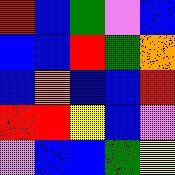[["red", "blue", "green", "violet", "blue"], ["blue", "blue", "red", "green", "orange"], ["blue", "orange", "blue", "blue", "red"], ["red", "red", "yellow", "blue", "violet"], ["violet", "blue", "blue", "green", "yellow"]]